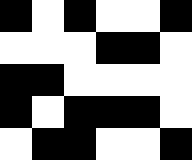[["black", "white", "black", "white", "white", "black"], ["white", "white", "white", "black", "black", "white"], ["black", "black", "white", "white", "white", "white"], ["black", "white", "black", "black", "black", "white"], ["white", "black", "black", "white", "white", "black"]]